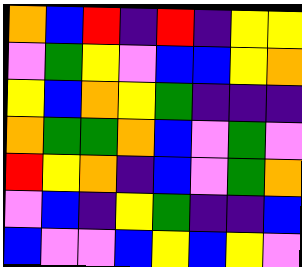[["orange", "blue", "red", "indigo", "red", "indigo", "yellow", "yellow"], ["violet", "green", "yellow", "violet", "blue", "blue", "yellow", "orange"], ["yellow", "blue", "orange", "yellow", "green", "indigo", "indigo", "indigo"], ["orange", "green", "green", "orange", "blue", "violet", "green", "violet"], ["red", "yellow", "orange", "indigo", "blue", "violet", "green", "orange"], ["violet", "blue", "indigo", "yellow", "green", "indigo", "indigo", "blue"], ["blue", "violet", "violet", "blue", "yellow", "blue", "yellow", "violet"]]